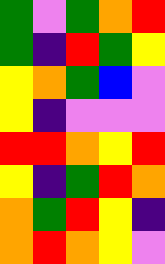[["green", "violet", "green", "orange", "red"], ["green", "indigo", "red", "green", "yellow"], ["yellow", "orange", "green", "blue", "violet"], ["yellow", "indigo", "violet", "violet", "violet"], ["red", "red", "orange", "yellow", "red"], ["yellow", "indigo", "green", "red", "orange"], ["orange", "green", "red", "yellow", "indigo"], ["orange", "red", "orange", "yellow", "violet"]]